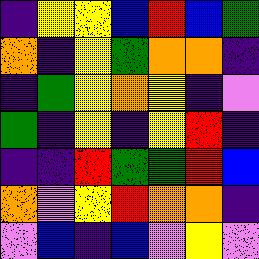[["indigo", "yellow", "yellow", "blue", "red", "blue", "green"], ["orange", "indigo", "yellow", "green", "orange", "orange", "indigo"], ["indigo", "green", "yellow", "orange", "yellow", "indigo", "violet"], ["green", "indigo", "yellow", "indigo", "yellow", "red", "indigo"], ["indigo", "indigo", "red", "green", "green", "red", "blue"], ["orange", "violet", "yellow", "red", "orange", "orange", "indigo"], ["violet", "blue", "indigo", "blue", "violet", "yellow", "violet"]]